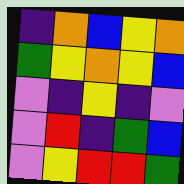[["indigo", "orange", "blue", "yellow", "orange"], ["green", "yellow", "orange", "yellow", "blue"], ["violet", "indigo", "yellow", "indigo", "violet"], ["violet", "red", "indigo", "green", "blue"], ["violet", "yellow", "red", "red", "green"]]